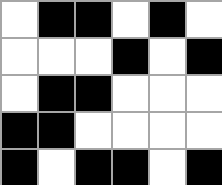[["white", "black", "black", "white", "black", "white"], ["white", "white", "white", "black", "white", "black"], ["white", "black", "black", "white", "white", "white"], ["black", "black", "white", "white", "white", "white"], ["black", "white", "black", "black", "white", "black"]]